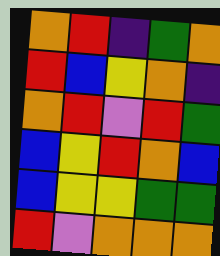[["orange", "red", "indigo", "green", "orange"], ["red", "blue", "yellow", "orange", "indigo"], ["orange", "red", "violet", "red", "green"], ["blue", "yellow", "red", "orange", "blue"], ["blue", "yellow", "yellow", "green", "green"], ["red", "violet", "orange", "orange", "orange"]]